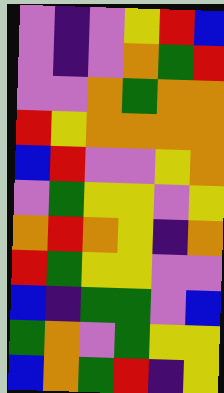[["violet", "indigo", "violet", "yellow", "red", "blue"], ["violet", "indigo", "violet", "orange", "green", "red"], ["violet", "violet", "orange", "green", "orange", "orange"], ["red", "yellow", "orange", "orange", "orange", "orange"], ["blue", "red", "violet", "violet", "yellow", "orange"], ["violet", "green", "yellow", "yellow", "violet", "yellow"], ["orange", "red", "orange", "yellow", "indigo", "orange"], ["red", "green", "yellow", "yellow", "violet", "violet"], ["blue", "indigo", "green", "green", "violet", "blue"], ["green", "orange", "violet", "green", "yellow", "yellow"], ["blue", "orange", "green", "red", "indigo", "yellow"]]